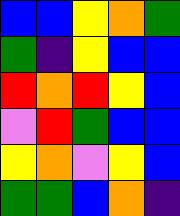[["blue", "blue", "yellow", "orange", "green"], ["green", "indigo", "yellow", "blue", "blue"], ["red", "orange", "red", "yellow", "blue"], ["violet", "red", "green", "blue", "blue"], ["yellow", "orange", "violet", "yellow", "blue"], ["green", "green", "blue", "orange", "indigo"]]